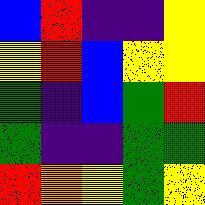[["blue", "red", "indigo", "indigo", "yellow"], ["yellow", "red", "blue", "yellow", "yellow"], ["green", "indigo", "blue", "green", "red"], ["green", "indigo", "indigo", "green", "green"], ["red", "orange", "yellow", "green", "yellow"]]